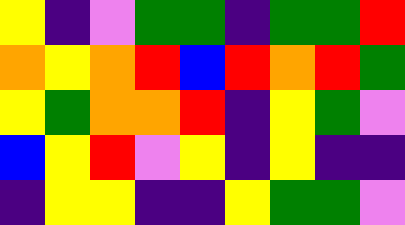[["yellow", "indigo", "violet", "green", "green", "indigo", "green", "green", "red"], ["orange", "yellow", "orange", "red", "blue", "red", "orange", "red", "green"], ["yellow", "green", "orange", "orange", "red", "indigo", "yellow", "green", "violet"], ["blue", "yellow", "red", "violet", "yellow", "indigo", "yellow", "indigo", "indigo"], ["indigo", "yellow", "yellow", "indigo", "indigo", "yellow", "green", "green", "violet"]]